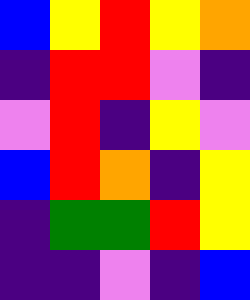[["blue", "yellow", "red", "yellow", "orange"], ["indigo", "red", "red", "violet", "indigo"], ["violet", "red", "indigo", "yellow", "violet"], ["blue", "red", "orange", "indigo", "yellow"], ["indigo", "green", "green", "red", "yellow"], ["indigo", "indigo", "violet", "indigo", "blue"]]